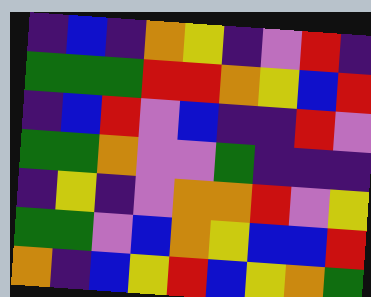[["indigo", "blue", "indigo", "orange", "yellow", "indigo", "violet", "red", "indigo"], ["green", "green", "green", "red", "red", "orange", "yellow", "blue", "red"], ["indigo", "blue", "red", "violet", "blue", "indigo", "indigo", "red", "violet"], ["green", "green", "orange", "violet", "violet", "green", "indigo", "indigo", "indigo"], ["indigo", "yellow", "indigo", "violet", "orange", "orange", "red", "violet", "yellow"], ["green", "green", "violet", "blue", "orange", "yellow", "blue", "blue", "red"], ["orange", "indigo", "blue", "yellow", "red", "blue", "yellow", "orange", "green"]]